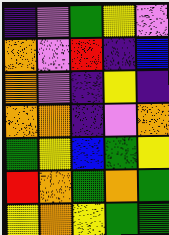[["indigo", "violet", "green", "yellow", "violet"], ["orange", "violet", "red", "indigo", "blue"], ["orange", "violet", "indigo", "yellow", "indigo"], ["orange", "orange", "indigo", "violet", "orange"], ["green", "yellow", "blue", "green", "yellow"], ["red", "orange", "green", "orange", "green"], ["yellow", "orange", "yellow", "green", "green"]]